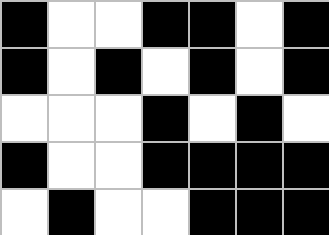[["black", "white", "white", "black", "black", "white", "black"], ["black", "white", "black", "white", "black", "white", "black"], ["white", "white", "white", "black", "white", "black", "white"], ["black", "white", "white", "black", "black", "black", "black"], ["white", "black", "white", "white", "black", "black", "black"]]